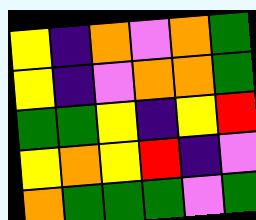[["yellow", "indigo", "orange", "violet", "orange", "green"], ["yellow", "indigo", "violet", "orange", "orange", "green"], ["green", "green", "yellow", "indigo", "yellow", "red"], ["yellow", "orange", "yellow", "red", "indigo", "violet"], ["orange", "green", "green", "green", "violet", "green"]]